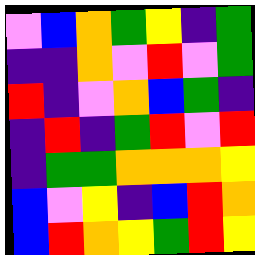[["violet", "blue", "orange", "green", "yellow", "indigo", "green"], ["indigo", "indigo", "orange", "violet", "red", "violet", "green"], ["red", "indigo", "violet", "orange", "blue", "green", "indigo"], ["indigo", "red", "indigo", "green", "red", "violet", "red"], ["indigo", "green", "green", "orange", "orange", "orange", "yellow"], ["blue", "violet", "yellow", "indigo", "blue", "red", "orange"], ["blue", "red", "orange", "yellow", "green", "red", "yellow"]]